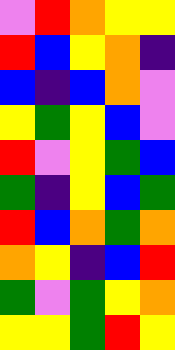[["violet", "red", "orange", "yellow", "yellow"], ["red", "blue", "yellow", "orange", "indigo"], ["blue", "indigo", "blue", "orange", "violet"], ["yellow", "green", "yellow", "blue", "violet"], ["red", "violet", "yellow", "green", "blue"], ["green", "indigo", "yellow", "blue", "green"], ["red", "blue", "orange", "green", "orange"], ["orange", "yellow", "indigo", "blue", "red"], ["green", "violet", "green", "yellow", "orange"], ["yellow", "yellow", "green", "red", "yellow"]]